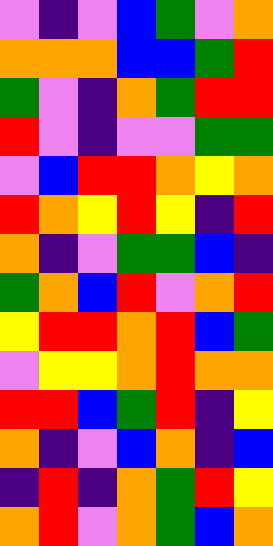[["violet", "indigo", "violet", "blue", "green", "violet", "orange"], ["orange", "orange", "orange", "blue", "blue", "green", "red"], ["green", "violet", "indigo", "orange", "green", "red", "red"], ["red", "violet", "indigo", "violet", "violet", "green", "green"], ["violet", "blue", "red", "red", "orange", "yellow", "orange"], ["red", "orange", "yellow", "red", "yellow", "indigo", "red"], ["orange", "indigo", "violet", "green", "green", "blue", "indigo"], ["green", "orange", "blue", "red", "violet", "orange", "red"], ["yellow", "red", "red", "orange", "red", "blue", "green"], ["violet", "yellow", "yellow", "orange", "red", "orange", "orange"], ["red", "red", "blue", "green", "red", "indigo", "yellow"], ["orange", "indigo", "violet", "blue", "orange", "indigo", "blue"], ["indigo", "red", "indigo", "orange", "green", "red", "yellow"], ["orange", "red", "violet", "orange", "green", "blue", "orange"]]